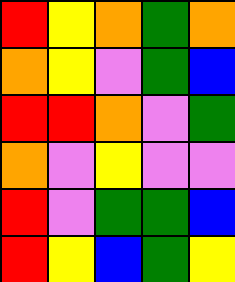[["red", "yellow", "orange", "green", "orange"], ["orange", "yellow", "violet", "green", "blue"], ["red", "red", "orange", "violet", "green"], ["orange", "violet", "yellow", "violet", "violet"], ["red", "violet", "green", "green", "blue"], ["red", "yellow", "blue", "green", "yellow"]]